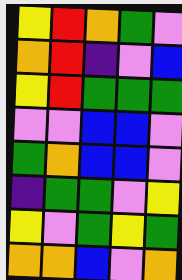[["yellow", "red", "orange", "green", "violet"], ["orange", "red", "indigo", "violet", "blue"], ["yellow", "red", "green", "green", "green"], ["violet", "violet", "blue", "blue", "violet"], ["green", "orange", "blue", "blue", "violet"], ["indigo", "green", "green", "violet", "yellow"], ["yellow", "violet", "green", "yellow", "green"], ["orange", "orange", "blue", "violet", "orange"]]